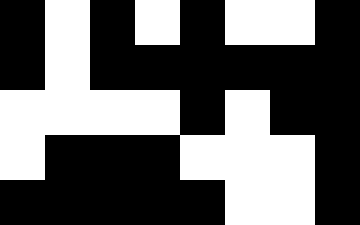[["black", "white", "black", "white", "black", "white", "white", "black"], ["black", "white", "black", "black", "black", "black", "black", "black"], ["white", "white", "white", "white", "black", "white", "black", "black"], ["white", "black", "black", "black", "white", "white", "white", "black"], ["black", "black", "black", "black", "black", "white", "white", "black"]]